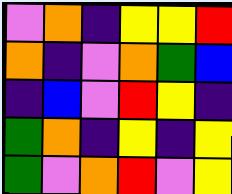[["violet", "orange", "indigo", "yellow", "yellow", "red"], ["orange", "indigo", "violet", "orange", "green", "blue"], ["indigo", "blue", "violet", "red", "yellow", "indigo"], ["green", "orange", "indigo", "yellow", "indigo", "yellow"], ["green", "violet", "orange", "red", "violet", "yellow"]]